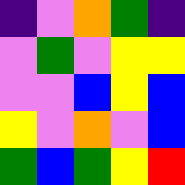[["indigo", "violet", "orange", "green", "indigo"], ["violet", "green", "violet", "yellow", "yellow"], ["violet", "violet", "blue", "yellow", "blue"], ["yellow", "violet", "orange", "violet", "blue"], ["green", "blue", "green", "yellow", "red"]]